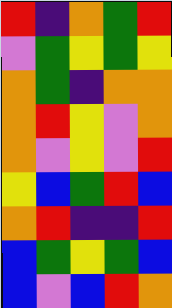[["red", "indigo", "orange", "green", "red"], ["violet", "green", "yellow", "green", "yellow"], ["orange", "green", "indigo", "orange", "orange"], ["orange", "red", "yellow", "violet", "orange"], ["orange", "violet", "yellow", "violet", "red"], ["yellow", "blue", "green", "red", "blue"], ["orange", "red", "indigo", "indigo", "red"], ["blue", "green", "yellow", "green", "blue"], ["blue", "violet", "blue", "red", "orange"]]